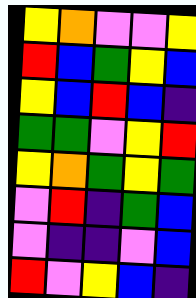[["yellow", "orange", "violet", "violet", "yellow"], ["red", "blue", "green", "yellow", "blue"], ["yellow", "blue", "red", "blue", "indigo"], ["green", "green", "violet", "yellow", "red"], ["yellow", "orange", "green", "yellow", "green"], ["violet", "red", "indigo", "green", "blue"], ["violet", "indigo", "indigo", "violet", "blue"], ["red", "violet", "yellow", "blue", "indigo"]]